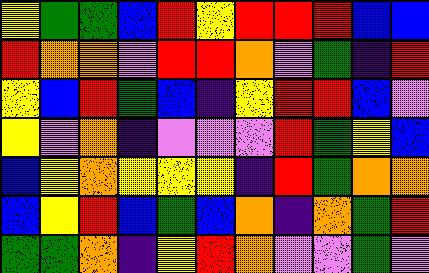[["yellow", "green", "green", "blue", "red", "yellow", "red", "red", "red", "blue", "blue"], ["red", "orange", "orange", "violet", "red", "red", "orange", "violet", "green", "indigo", "red"], ["yellow", "blue", "red", "green", "blue", "indigo", "yellow", "red", "red", "blue", "violet"], ["yellow", "violet", "orange", "indigo", "violet", "violet", "violet", "red", "green", "yellow", "blue"], ["blue", "yellow", "orange", "yellow", "yellow", "yellow", "indigo", "red", "green", "orange", "orange"], ["blue", "yellow", "red", "blue", "green", "blue", "orange", "indigo", "orange", "green", "red"], ["green", "green", "orange", "indigo", "yellow", "red", "orange", "violet", "violet", "green", "violet"]]